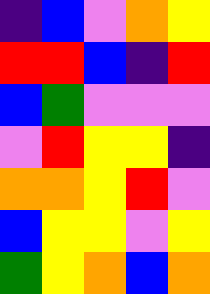[["indigo", "blue", "violet", "orange", "yellow"], ["red", "red", "blue", "indigo", "red"], ["blue", "green", "violet", "violet", "violet"], ["violet", "red", "yellow", "yellow", "indigo"], ["orange", "orange", "yellow", "red", "violet"], ["blue", "yellow", "yellow", "violet", "yellow"], ["green", "yellow", "orange", "blue", "orange"]]